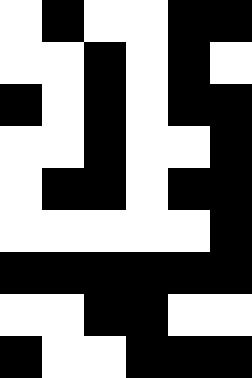[["white", "black", "white", "white", "black", "black"], ["white", "white", "black", "white", "black", "white"], ["black", "white", "black", "white", "black", "black"], ["white", "white", "black", "white", "white", "black"], ["white", "black", "black", "white", "black", "black"], ["white", "white", "white", "white", "white", "black"], ["black", "black", "black", "black", "black", "black"], ["white", "white", "black", "black", "white", "white"], ["black", "white", "white", "black", "black", "black"]]